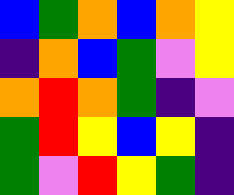[["blue", "green", "orange", "blue", "orange", "yellow"], ["indigo", "orange", "blue", "green", "violet", "yellow"], ["orange", "red", "orange", "green", "indigo", "violet"], ["green", "red", "yellow", "blue", "yellow", "indigo"], ["green", "violet", "red", "yellow", "green", "indigo"]]